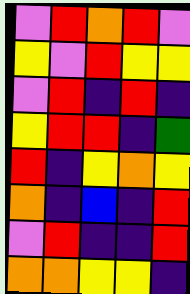[["violet", "red", "orange", "red", "violet"], ["yellow", "violet", "red", "yellow", "yellow"], ["violet", "red", "indigo", "red", "indigo"], ["yellow", "red", "red", "indigo", "green"], ["red", "indigo", "yellow", "orange", "yellow"], ["orange", "indigo", "blue", "indigo", "red"], ["violet", "red", "indigo", "indigo", "red"], ["orange", "orange", "yellow", "yellow", "indigo"]]